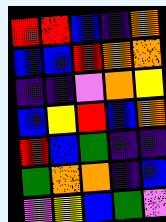[["red", "red", "blue", "indigo", "orange"], ["blue", "blue", "red", "orange", "orange"], ["indigo", "indigo", "violet", "orange", "yellow"], ["blue", "yellow", "red", "blue", "orange"], ["red", "blue", "green", "indigo", "indigo"], ["green", "orange", "orange", "indigo", "blue"], ["violet", "yellow", "blue", "green", "violet"]]